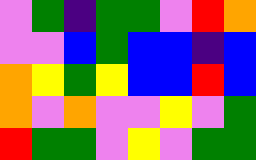[["violet", "green", "indigo", "green", "green", "violet", "red", "orange"], ["violet", "violet", "blue", "green", "blue", "blue", "indigo", "blue"], ["orange", "yellow", "green", "yellow", "blue", "blue", "red", "blue"], ["orange", "violet", "orange", "violet", "violet", "yellow", "violet", "green"], ["red", "green", "green", "violet", "yellow", "violet", "green", "green"]]